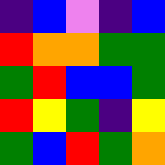[["indigo", "blue", "violet", "indigo", "blue"], ["red", "orange", "orange", "green", "green"], ["green", "red", "blue", "blue", "green"], ["red", "yellow", "green", "indigo", "yellow"], ["green", "blue", "red", "green", "orange"]]